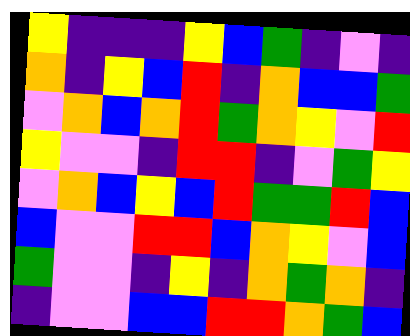[["yellow", "indigo", "indigo", "indigo", "yellow", "blue", "green", "indigo", "violet", "indigo"], ["orange", "indigo", "yellow", "blue", "red", "indigo", "orange", "blue", "blue", "green"], ["violet", "orange", "blue", "orange", "red", "green", "orange", "yellow", "violet", "red"], ["yellow", "violet", "violet", "indigo", "red", "red", "indigo", "violet", "green", "yellow"], ["violet", "orange", "blue", "yellow", "blue", "red", "green", "green", "red", "blue"], ["blue", "violet", "violet", "red", "red", "blue", "orange", "yellow", "violet", "blue"], ["green", "violet", "violet", "indigo", "yellow", "indigo", "orange", "green", "orange", "indigo"], ["indigo", "violet", "violet", "blue", "blue", "red", "red", "orange", "green", "blue"]]